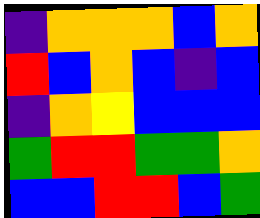[["indigo", "orange", "orange", "orange", "blue", "orange"], ["red", "blue", "orange", "blue", "indigo", "blue"], ["indigo", "orange", "yellow", "blue", "blue", "blue"], ["green", "red", "red", "green", "green", "orange"], ["blue", "blue", "red", "red", "blue", "green"]]